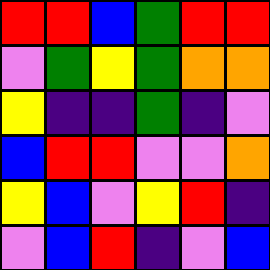[["red", "red", "blue", "green", "red", "red"], ["violet", "green", "yellow", "green", "orange", "orange"], ["yellow", "indigo", "indigo", "green", "indigo", "violet"], ["blue", "red", "red", "violet", "violet", "orange"], ["yellow", "blue", "violet", "yellow", "red", "indigo"], ["violet", "blue", "red", "indigo", "violet", "blue"]]